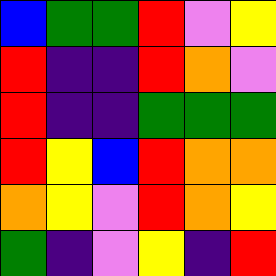[["blue", "green", "green", "red", "violet", "yellow"], ["red", "indigo", "indigo", "red", "orange", "violet"], ["red", "indigo", "indigo", "green", "green", "green"], ["red", "yellow", "blue", "red", "orange", "orange"], ["orange", "yellow", "violet", "red", "orange", "yellow"], ["green", "indigo", "violet", "yellow", "indigo", "red"]]